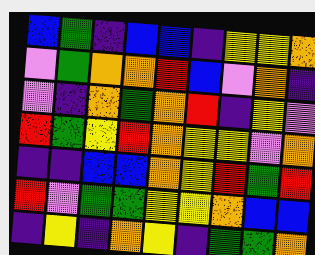[["blue", "green", "indigo", "blue", "blue", "indigo", "yellow", "yellow", "orange"], ["violet", "green", "orange", "orange", "red", "blue", "violet", "orange", "indigo"], ["violet", "indigo", "orange", "green", "orange", "red", "indigo", "yellow", "violet"], ["red", "green", "yellow", "red", "orange", "yellow", "yellow", "violet", "orange"], ["indigo", "indigo", "blue", "blue", "orange", "yellow", "red", "green", "red"], ["red", "violet", "green", "green", "yellow", "yellow", "orange", "blue", "blue"], ["indigo", "yellow", "indigo", "orange", "yellow", "indigo", "green", "green", "orange"]]